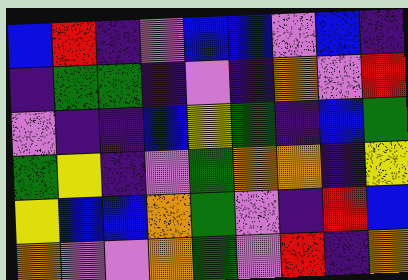[["blue", "red", "indigo", "violet", "blue", "blue", "violet", "blue", "indigo"], ["indigo", "green", "green", "indigo", "violet", "indigo", "orange", "violet", "red"], ["violet", "indigo", "indigo", "blue", "yellow", "green", "indigo", "blue", "green"], ["green", "yellow", "indigo", "violet", "green", "orange", "orange", "indigo", "yellow"], ["yellow", "blue", "blue", "orange", "green", "violet", "indigo", "red", "blue"], ["orange", "violet", "violet", "orange", "green", "violet", "red", "indigo", "orange"]]